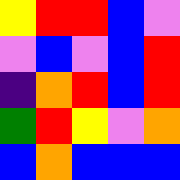[["yellow", "red", "red", "blue", "violet"], ["violet", "blue", "violet", "blue", "red"], ["indigo", "orange", "red", "blue", "red"], ["green", "red", "yellow", "violet", "orange"], ["blue", "orange", "blue", "blue", "blue"]]